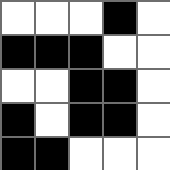[["white", "white", "white", "black", "white"], ["black", "black", "black", "white", "white"], ["white", "white", "black", "black", "white"], ["black", "white", "black", "black", "white"], ["black", "black", "white", "white", "white"]]